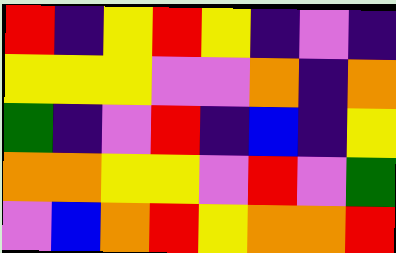[["red", "indigo", "yellow", "red", "yellow", "indigo", "violet", "indigo"], ["yellow", "yellow", "yellow", "violet", "violet", "orange", "indigo", "orange"], ["green", "indigo", "violet", "red", "indigo", "blue", "indigo", "yellow"], ["orange", "orange", "yellow", "yellow", "violet", "red", "violet", "green"], ["violet", "blue", "orange", "red", "yellow", "orange", "orange", "red"]]